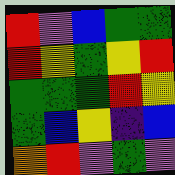[["red", "violet", "blue", "green", "green"], ["red", "yellow", "green", "yellow", "red"], ["green", "green", "green", "red", "yellow"], ["green", "blue", "yellow", "indigo", "blue"], ["orange", "red", "violet", "green", "violet"]]